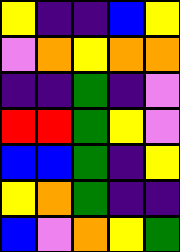[["yellow", "indigo", "indigo", "blue", "yellow"], ["violet", "orange", "yellow", "orange", "orange"], ["indigo", "indigo", "green", "indigo", "violet"], ["red", "red", "green", "yellow", "violet"], ["blue", "blue", "green", "indigo", "yellow"], ["yellow", "orange", "green", "indigo", "indigo"], ["blue", "violet", "orange", "yellow", "green"]]